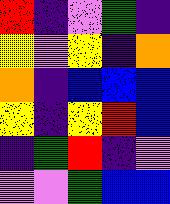[["red", "indigo", "violet", "green", "indigo"], ["yellow", "violet", "yellow", "indigo", "orange"], ["orange", "indigo", "blue", "blue", "blue"], ["yellow", "indigo", "yellow", "red", "blue"], ["indigo", "green", "red", "indigo", "violet"], ["violet", "violet", "green", "blue", "blue"]]